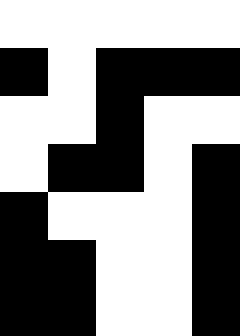[["white", "white", "white", "white", "white"], ["black", "white", "black", "black", "black"], ["white", "white", "black", "white", "white"], ["white", "black", "black", "white", "black"], ["black", "white", "white", "white", "black"], ["black", "black", "white", "white", "black"], ["black", "black", "white", "white", "black"]]